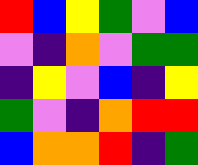[["red", "blue", "yellow", "green", "violet", "blue"], ["violet", "indigo", "orange", "violet", "green", "green"], ["indigo", "yellow", "violet", "blue", "indigo", "yellow"], ["green", "violet", "indigo", "orange", "red", "red"], ["blue", "orange", "orange", "red", "indigo", "green"]]